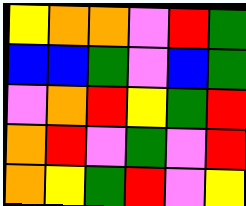[["yellow", "orange", "orange", "violet", "red", "green"], ["blue", "blue", "green", "violet", "blue", "green"], ["violet", "orange", "red", "yellow", "green", "red"], ["orange", "red", "violet", "green", "violet", "red"], ["orange", "yellow", "green", "red", "violet", "yellow"]]